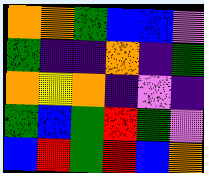[["orange", "orange", "green", "blue", "blue", "violet"], ["green", "indigo", "indigo", "orange", "indigo", "green"], ["orange", "yellow", "orange", "indigo", "violet", "indigo"], ["green", "blue", "green", "red", "green", "violet"], ["blue", "red", "green", "red", "blue", "orange"]]